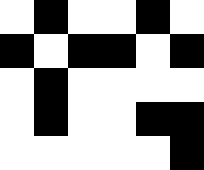[["white", "black", "white", "white", "black", "white"], ["black", "white", "black", "black", "white", "black"], ["white", "black", "white", "white", "white", "white"], ["white", "black", "white", "white", "black", "black"], ["white", "white", "white", "white", "white", "black"]]